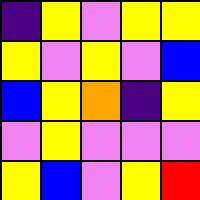[["indigo", "yellow", "violet", "yellow", "yellow"], ["yellow", "violet", "yellow", "violet", "blue"], ["blue", "yellow", "orange", "indigo", "yellow"], ["violet", "yellow", "violet", "violet", "violet"], ["yellow", "blue", "violet", "yellow", "red"]]